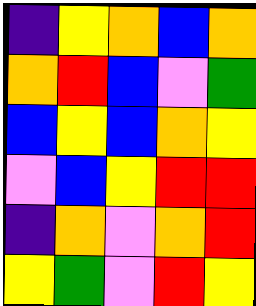[["indigo", "yellow", "orange", "blue", "orange"], ["orange", "red", "blue", "violet", "green"], ["blue", "yellow", "blue", "orange", "yellow"], ["violet", "blue", "yellow", "red", "red"], ["indigo", "orange", "violet", "orange", "red"], ["yellow", "green", "violet", "red", "yellow"]]